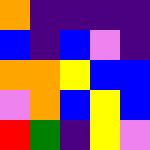[["orange", "indigo", "indigo", "indigo", "indigo"], ["blue", "indigo", "blue", "violet", "indigo"], ["orange", "orange", "yellow", "blue", "blue"], ["violet", "orange", "blue", "yellow", "blue"], ["red", "green", "indigo", "yellow", "violet"]]